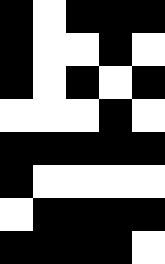[["black", "white", "black", "black", "black"], ["black", "white", "white", "black", "white"], ["black", "white", "black", "white", "black"], ["white", "white", "white", "black", "white"], ["black", "black", "black", "black", "black"], ["black", "white", "white", "white", "white"], ["white", "black", "black", "black", "black"], ["black", "black", "black", "black", "white"]]